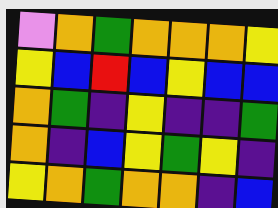[["violet", "orange", "green", "orange", "orange", "orange", "yellow"], ["yellow", "blue", "red", "blue", "yellow", "blue", "blue"], ["orange", "green", "indigo", "yellow", "indigo", "indigo", "green"], ["orange", "indigo", "blue", "yellow", "green", "yellow", "indigo"], ["yellow", "orange", "green", "orange", "orange", "indigo", "blue"]]